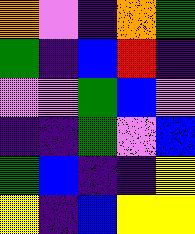[["orange", "violet", "indigo", "orange", "green"], ["green", "indigo", "blue", "red", "indigo"], ["violet", "violet", "green", "blue", "violet"], ["indigo", "indigo", "green", "violet", "blue"], ["green", "blue", "indigo", "indigo", "yellow"], ["yellow", "indigo", "blue", "yellow", "yellow"]]